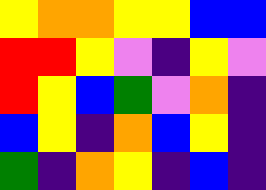[["yellow", "orange", "orange", "yellow", "yellow", "blue", "blue"], ["red", "red", "yellow", "violet", "indigo", "yellow", "violet"], ["red", "yellow", "blue", "green", "violet", "orange", "indigo"], ["blue", "yellow", "indigo", "orange", "blue", "yellow", "indigo"], ["green", "indigo", "orange", "yellow", "indigo", "blue", "indigo"]]